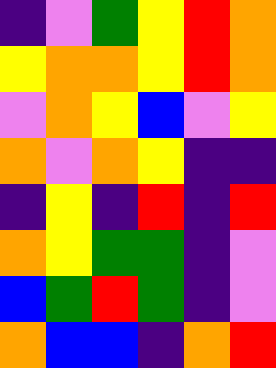[["indigo", "violet", "green", "yellow", "red", "orange"], ["yellow", "orange", "orange", "yellow", "red", "orange"], ["violet", "orange", "yellow", "blue", "violet", "yellow"], ["orange", "violet", "orange", "yellow", "indigo", "indigo"], ["indigo", "yellow", "indigo", "red", "indigo", "red"], ["orange", "yellow", "green", "green", "indigo", "violet"], ["blue", "green", "red", "green", "indigo", "violet"], ["orange", "blue", "blue", "indigo", "orange", "red"]]